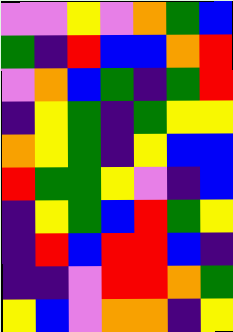[["violet", "violet", "yellow", "violet", "orange", "green", "blue"], ["green", "indigo", "red", "blue", "blue", "orange", "red"], ["violet", "orange", "blue", "green", "indigo", "green", "red"], ["indigo", "yellow", "green", "indigo", "green", "yellow", "yellow"], ["orange", "yellow", "green", "indigo", "yellow", "blue", "blue"], ["red", "green", "green", "yellow", "violet", "indigo", "blue"], ["indigo", "yellow", "green", "blue", "red", "green", "yellow"], ["indigo", "red", "blue", "red", "red", "blue", "indigo"], ["indigo", "indigo", "violet", "red", "red", "orange", "green"], ["yellow", "blue", "violet", "orange", "orange", "indigo", "yellow"]]